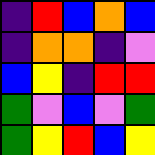[["indigo", "red", "blue", "orange", "blue"], ["indigo", "orange", "orange", "indigo", "violet"], ["blue", "yellow", "indigo", "red", "red"], ["green", "violet", "blue", "violet", "green"], ["green", "yellow", "red", "blue", "yellow"]]